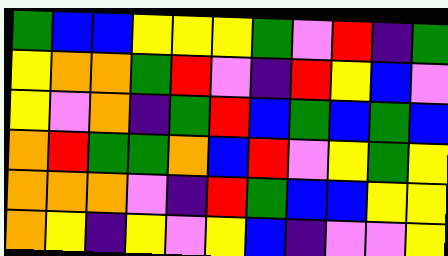[["green", "blue", "blue", "yellow", "yellow", "yellow", "green", "violet", "red", "indigo", "green"], ["yellow", "orange", "orange", "green", "red", "violet", "indigo", "red", "yellow", "blue", "violet"], ["yellow", "violet", "orange", "indigo", "green", "red", "blue", "green", "blue", "green", "blue"], ["orange", "red", "green", "green", "orange", "blue", "red", "violet", "yellow", "green", "yellow"], ["orange", "orange", "orange", "violet", "indigo", "red", "green", "blue", "blue", "yellow", "yellow"], ["orange", "yellow", "indigo", "yellow", "violet", "yellow", "blue", "indigo", "violet", "violet", "yellow"]]